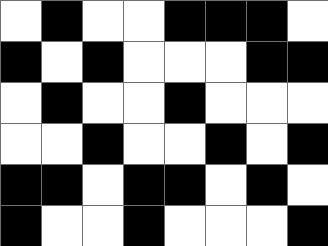[["white", "black", "white", "white", "black", "black", "black", "white"], ["black", "white", "black", "white", "white", "white", "black", "black"], ["white", "black", "white", "white", "black", "white", "white", "white"], ["white", "white", "black", "white", "white", "black", "white", "black"], ["black", "black", "white", "black", "black", "white", "black", "white"], ["black", "white", "white", "black", "white", "white", "white", "black"]]